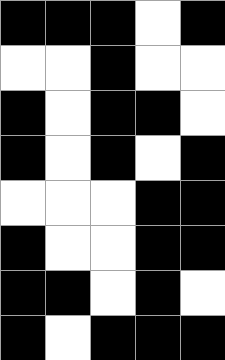[["black", "black", "black", "white", "black"], ["white", "white", "black", "white", "white"], ["black", "white", "black", "black", "white"], ["black", "white", "black", "white", "black"], ["white", "white", "white", "black", "black"], ["black", "white", "white", "black", "black"], ["black", "black", "white", "black", "white"], ["black", "white", "black", "black", "black"]]